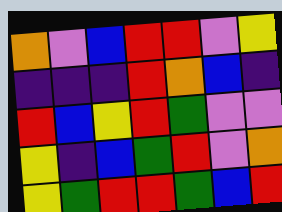[["orange", "violet", "blue", "red", "red", "violet", "yellow"], ["indigo", "indigo", "indigo", "red", "orange", "blue", "indigo"], ["red", "blue", "yellow", "red", "green", "violet", "violet"], ["yellow", "indigo", "blue", "green", "red", "violet", "orange"], ["yellow", "green", "red", "red", "green", "blue", "red"]]